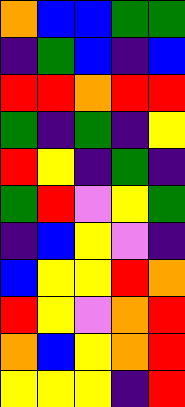[["orange", "blue", "blue", "green", "green"], ["indigo", "green", "blue", "indigo", "blue"], ["red", "red", "orange", "red", "red"], ["green", "indigo", "green", "indigo", "yellow"], ["red", "yellow", "indigo", "green", "indigo"], ["green", "red", "violet", "yellow", "green"], ["indigo", "blue", "yellow", "violet", "indigo"], ["blue", "yellow", "yellow", "red", "orange"], ["red", "yellow", "violet", "orange", "red"], ["orange", "blue", "yellow", "orange", "red"], ["yellow", "yellow", "yellow", "indigo", "red"]]